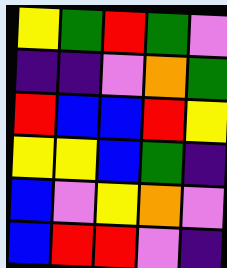[["yellow", "green", "red", "green", "violet"], ["indigo", "indigo", "violet", "orange", "green"], ["red", "blue", "blue", "red", "yellow"], ["yellow", "yellow", "blue", "green", "indigo"], ["blue", "violet", "yellow", "orange", "violet"], ["blue", "red", "red", "violet", "indigo"]]